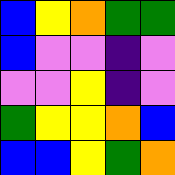[["blue", "yellow", "orange", "green", "green"], ["blue", "violet", "violet", "indigo", "violet"], ["violet", "violet", "yellow", "indigo", "violet"], ["green", "yellow", "yellow", "orange", "blue"], ["blue", "blue", "yellow", "green", "orange"]]